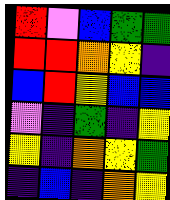[["red", "violet", "blue", "green", "green"], ["red", "red", "orange", "yellow", "indigo"], ["blue", "red", "yellow", "blue", "blue"], ["violet", "indigo", "green", "indigo", "yellow"], ["yellow", "indigo", "orange", "yellow", "green"], ["indigo", "blue", "indigo", "orange", "yellow"]]